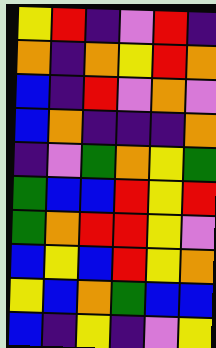[["yellow", "red", "indigo", "violet", "red", "indigo"], ["orange", "indigo", "orange", "yellow", "red", "orange"], ["blue", "indigo", "red", "violet", "orange", "violet"], ["blue", "orange", "indigo", "indigo", "indigo", "orange"], ["indigo", "violet", "green", "orange", "yellow", "green"], ["green", "blue", "blue", "red", "yellow", "red"], ["green", "orange", "red", "red", "yellow", "violet"], ["blue", "yellow", "blue", "red", "yellow", "orange"], ["yellow", "blue", "orange", "green", "blue", "blue"], ["blue", "indigo", "yellow", "indigo", "violet", "yellow"]]